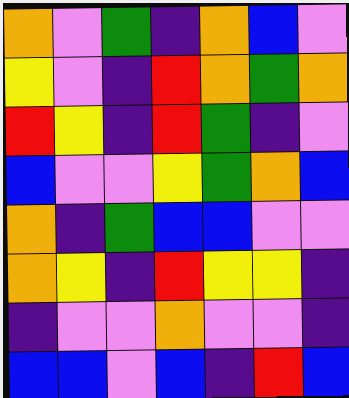[["orange", "violet", "green", "indigo", "orange", "blue", "violet"], ["yellow", "violet", "indigo", "red", "orange", "green", "orange"], ["red", "yellow", "indigo", "red", "green", "indigo", "violet"], ["blue", "violet", "violet", "yellow", "green", "orange", "blue"], ["orange", "indigo", "green", "blue", "blue", "violet", "violet"], ["orange", "yellow", "indigo", "red", "yellow", "yellow", "indigo"], ["indigo", "violet", "violet", "orange", "violet", "violet", "indigo"], ["blue", "blue", "violet", "blue", "indigo", "red", "blue"]]